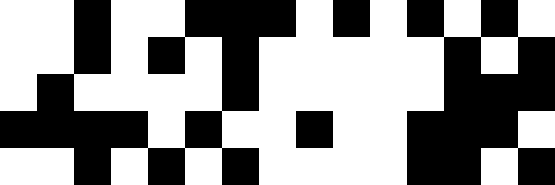[["white", "white", "black", "white", "white", "black", "black", "black", "white", "black", "white", "black", "white", "black", "white"], ["white", "white", "black", "white", "black", "white", "black", "white", "white", "white", "white", "white", "black", "white", "black"], ["white", "black", "white", "white", "white", "white", "black", "white", "white", "white", "white", "white", "black", "black", "black"], ["black", "black", "black", "black", "white", "black", "white", "white", "black", "white", "white", "black", "black", "black", "white"], ["white", "white", "black", "white", "black", "white", "black", "white", "white", "white", "white", "black", "black", "white", "black"]]